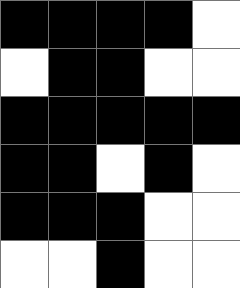[["black", "black", "black", "black", "white"], ["white", "black", "black", "white", "white"], ["black", "black", "black", "black", "black"], ["black", "black", "white", "black", "white"], ["black", "black", "black", "white", "white"], ["white", "white", "black", "white", "white"]]